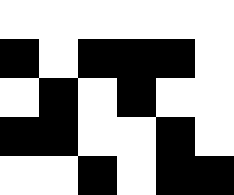[["white", "white", "white", "white", "white", "white"], ["black", "white", "black", "black", "black", "white"], ["white", "black", "white", "black", "white", "white"], ["black", "black", "white", "white", "black", "white"], ["white", "white", "black", "white", "black", "black"]]